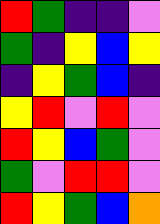[["red", "green", "indigo", "indigo", "violet"], ["green", "indigo", "yellow", "blue", "yellow"], ["indigo", "yellow", "green", "blue", "indigo"], ["yellow", "red", "violet", "red", "violet"], ["red", "yellow", "blue", "green", "violet"], ["green", "violet", "red", "red", "violet"], ["red", "yellow", "green", "blue", "orange"]]